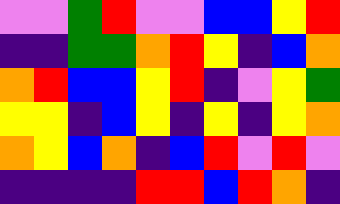[["violet", "violet", "green", "red", "violet", "violet", "blue", "blue", "yellow", "red"], ["indigo", "indigo", "green", "green", "orange", "red", "yellow", "indigo", "blue", "orange"], ["orange", "red", "blue", "blue", "yellow", "red", "indigo", "violet", "yellow", "green"], ["yellow", "yellow", "indigo", "blue", "yellow", "indigo", "yellow", "indigo", "yellow", "orange"], ["orange", "yellow", "blue", "orange", "indigo", "blue", "red", "violet", "red", "violet"], ["indigo", "indigo", "indigo", "indigo", "red", "red", "blue", "red", "orange", "indigo"]]